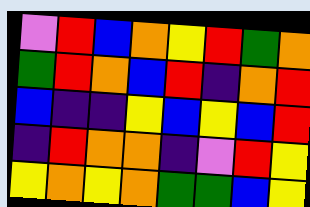[["violet", "red", "blue", "orange", "yellow", "red", "green", "orange"], ["green", "red", "orange", "blue", "red", "indigo", "orange", "red"], ["blue", "indigo", "indigo", "yellow", "blue", "yellow", "blue", "red"], ["indigo", "red", "orange", "orange", "indigo", "violet", "red", "yellow"], ["yellow", "orange", "yellow", "orange", "green", "green", "blue", "yellow"]]